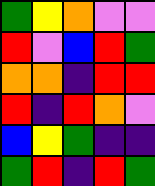[["green", "yellow", "orange", "violet", "violet"], ["red", "violet", "blue", "red", "green"], ["orange", "orange", "indigo", "red", "red"], ["red", "indigo", "red", "orange", "violet"], ["blue", "yellow", "green", "indigo", "indigo"], ["green", "red", "indigo", "red", "green"]]